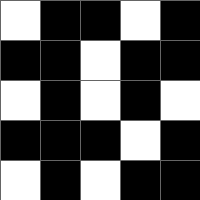[["white", "black", "black", "white", "black"], ["black", "black", "white", "black", "black"], ["white", "black", "white", "black", "white"], ["black", "black", "black", "white", "black"], ["white", "black", "white", "black", "black"]]